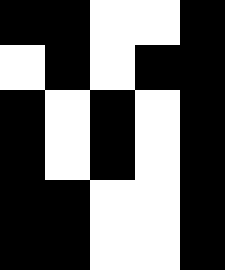[["black", "black", "white", "white", "black"], ["white", "black", "white", "black", "black"], ["black", "white", "black", "white", "black"], ["black", "white", "black", "white", "black"], ["black", "black", "white", "white", "black"], ["black", "black", "white", "white", "black"]]